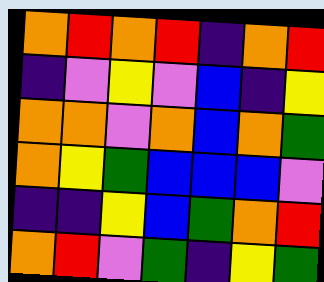[["orange", "red", "orange", "red", "indigo", "orange", "red"], ["indigo", "violet", "yellow", "violet", "blue", "indigo", "yellow"], ["orange", "orange", "violet", "orange", "blue", "orange", "green"], ["orange", "yellow", "green", "blue", "blue", "blue", "violet"], ["indigo", "indigo", "yellow", "blue", "green", "orange", "red"], ["orange", "red", "violet", "green", "indigo", "yellow", "green"]]